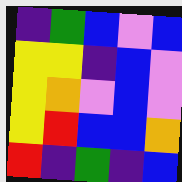[["indigo", "green", "blue", "violet", "blue"], ["yellow", "yellow", "indigo", "blue", "violet"], ["yellow", "orange", "violet", "blue", "violet"], ["yellow", "red", "blue", "blue", "orange"], ["red", "indigo", "green", "indigo", "blue"]]